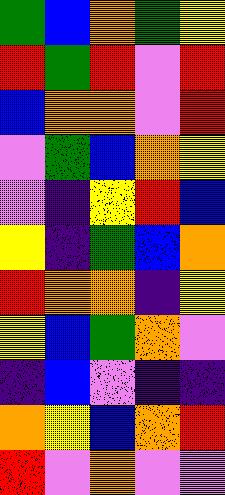[["green", "blue", "orange", "green", "yellow"], ["red", "green", "red", "violet", "red"], ["blue", "orange", "orange", "violet", "red"], ["violet", "green", "blue", "orange", "yellow"], ["violet", "indigo", "yellow", "red", "blue"], ["yellow", "indigo", "green", "blue", "orange"], ["red", "orange", "orange", "indigo", "yellow"], ["yellow", "blue", "green", "orange", "violet"], ["indigo", "blue", "violet", "indigo", "indigo"], ["orange", "yellow", "blue", "orange", "red"], ["red", "violet", "orange", "violet", "violet"]]